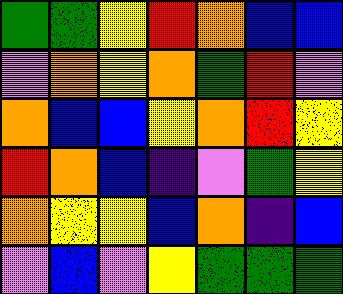[["green", "green", "yellow", "red", "orange", "blue", "blue"], ["violet", "orange", "yellow", "orange", "green", "red", "violet"], ["orange", "blue", "blue", "yellow", "orange", "red", "yellow"], ["red", "orange", "blue", "indigo", "violet", "green", "yellow"], ["orange", "yellow", "yellow", "blue", "orange", "indigo", "blue"], ["violet", "blue", "violet", "yellow", "green", "green", "green"]]